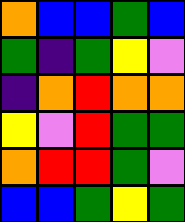[["orange", "blue", "blue", "green", "blue"], ["green", "indigo", "green", "yellow", "violet"], ["indigo", "orange", "red", "orange", "orange"], ["yellow", "violet", "red", "green", "green"], ["orange", "red", "red", "green", "violet"], ["blue", "blue", "green", "yellow", "green"]]